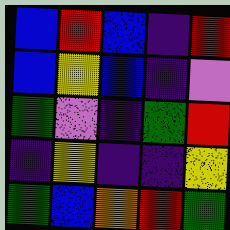[["blue", "red", "blue", "indigo", "red"], ["blue", "yellow", "blue", "indigo", "violet"], ["green", "violet", "indigo", "green", "red"], ["indigo", "yellow", "indigo", "indigo", "yellow"], ["green", "blue", "orange", "red", "green"]]